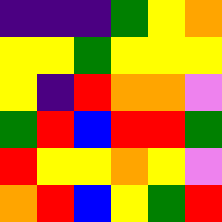[["indigo", "indigo", "indigo", "green", "yellow", "orange"], ["yellow", "yellow", "green", "yellow", "yellow", "yellow"], ["yellow", "indigo", "red", "orange", "orange", "violet"], ["green", "red", "blue", "red", "red", "green"], ["red", "yellow", "yellow", "orange", "yellow", "violet"], ["orange", "red", "blue", "yellow", "green", "red"]]